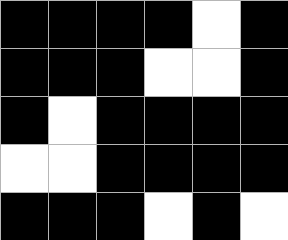[["black", "black", "black", "black", "white", "black"], ["black", "black", "black", "white", "white", "black"], ["black", "white", "black", "black", "black", "black"], ["white", "white", "black", "black", "black", "black"], ["black", "black", "black", "white", "black", "white"]]